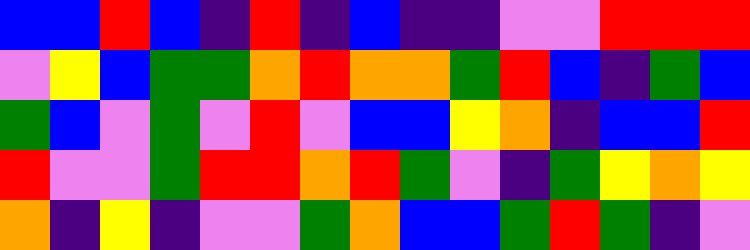[["blue", "blue", "red", "blue", "indigo", "red", "indigo", "blue", "indigo", "indigo", "violet", "violet", "red", "red", "red"], ["violet", "yellow", "blue", "green", "green", "orange", "red", "orange", "orange", "green", "red", "blue", "indigo", "green", "blue"], ["green", "blue", "violet", "green", "violet", "red", "violet", "blue", "blue", "yellow", "orange", "indigo", "blue", "blue", "red"], ["red", "violet", "violet", "green", "red", "red", "orange", "red", "green", "violet", "indigo", "green", "yellow", "orange", "yellow"], ["orange", "indigo", "yellow", "indigo", "violet", "violet", "green", "orange", "blue", "blue", "green", "red", "green", "indigo", "violet"]]